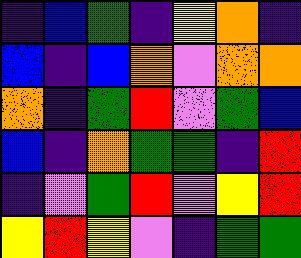[["indigo", "blue", "green", "indigo", "yellow", "orange", "indigo"], ["blue", "indigo", "blue", "orange", "violet", "orange", "orange"], ["orange", "indigo", "green", "red", "violet", "green", "blue"], ["blue", "indigo", "orange", "green", "green", "indigo", "red"], ["indigo", "violet", "green", "red", "violet", "yellow", "red"], ["yellow", "red", "yellow", "violet", "indigo", "green", "green"]]